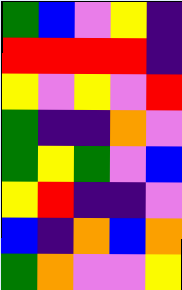[["green", "blue", "violet", "yellow", "indigo"], ["red", "red", "red", "red", "indigo"], ["yellow", "violet", "yellow", "violet", "red"], ["green", "indigo", "indigo", "orange", "violet"], ["green", "yellow", "green", "violet", "blue"], ["yellow", "red", "indigo", "indigo", "violet"], ["blue", "indigo", "orange", "blue", "orange"], ["green", "orange", "violet", "violet", "yellow"]]